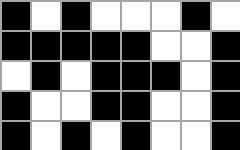[["black", "white", "black", "white", "white", "white", "black", "white"], ["black", "black", "black", "black", "black", "white", "white", "black"], ["white", "black", "white", "black", "black", "black", "white", "black"], ["black", "white", "white", "black", "black", "white", "white", "black"], ["black", "white", "black", "white", "black", "white", "white", "black"]]